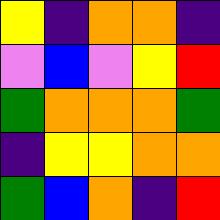[["yellow", "indigo", "orange", "orange", "indigo"], ["violet", "blue", "violet", "yellow", "red"], ["green", "orange", "orange", "orange", "green"], ["indigo", "yellow", "yellow", "orange", "orange"], ["green", "blue", "orange", "indigo", "red"]]